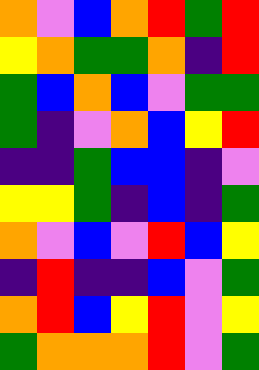[["orange", "violet", "blue", "orange", "red", "green", "red"], ["yellow", "orange", "green", "green", "orange", "indigo", "red"], ["green", "blue", "orange", "blue", "violet", "green", "green"], ["green", "indigo", "violet", "orange", "blue", "yellow", "red"], ["indigo", "indigo", "green", "blue", "blue", "indigo", "violet"], ["yellow", "yellow", "green", "indigo", "blue", "indigo", "green"], ["orange", "violet", "blue", "violet", "red", "blue", "yellow"], ["indigo", "red", "indigo", "indigo", "blue", "violet", "green"], ["orange", "red", "blue", "yellow", "red", "violet", "yellow"], ["green", "orange", "orange", "orange", "red", "violet", "green"]]